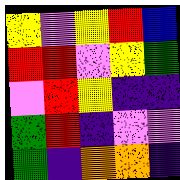[["yellow", "violet", "yellow", "red", "blue"], ["red", "red", "violet", "yellow", "green"], ["violet", "red", "yellow", "indigo", "indigo"], ["green", "red", "indigo", "violet", "violet"], ["green", "indigo", "orange", "orange", "indigo"]]